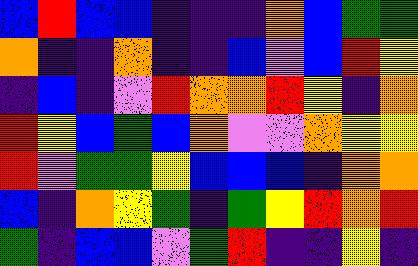[["blue", "red", "blue", "blue", "indigo", "indigo", "indigo", "orange", "blue", "green", "green"], ["orange", "indigo", "indigo", "orange", "indigo", "indigo", "blue", "violet", "blue", "red", "yellow"], ["indigo", "blue", "indigo", "violet", "red", "orange", "orange", "red", "yellow", "indigo", "orange"], ["red", "yellow", "blue", "green", "blue", "orange", "violet", "violet", "orange", "yellow", "yellow"], ["red", "violet", "green", "green", "yellow", "blue", "blue", "blue", "indigo", "orange", "orange"], ["blue", "indigo", "orange", "yellow", "green", "indigo", "green", "yellow", "red", "orange", "red"], ["green", "indigo", "blue", "blue", "violet", "green", "red", "indigo", "indigo", "yellow", "indigo"]]